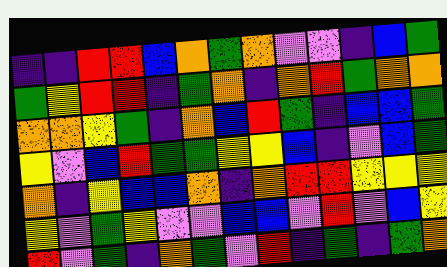[["indigo", "indigo", "red", "red", "blue", "orange", "green", "orange", "violet", "violet", "indigo", "blue", "green"], ["green", "yellow", "red", "red", "indigo", "green", "orange", "indigo", "orange", "red", "green", "orange", "orange"], ["orange", "orange", "yellow", "green", "indigo", "orange", "blue", "red", "green", "indigo", "blue", "blue", "green"], ["yellow", "violet", "blue", "red", "green", "green", "yellow", "yellow", "blue", "indigo", "violet", "blue", "green"], ["orange", "indigo", "yellow", "blue", "blue", "orange", "indigo", "orange", "red", "red", "yellow", "yellow", "yellow"], ["yellow", "violet", "green", "yellow", "violet", "violet", "blue", "blue", "violet", "red", "violet", "blue", "yellow"], ["red", "violet", "green", "indigo", "orange", "green", "violet", "red", "indigo", "green", "indigo", "green", "orange"]]